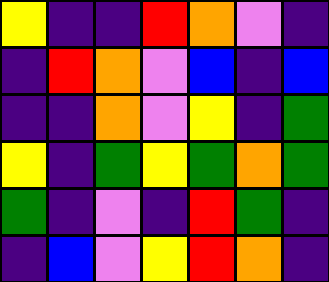[["yellow", "indigo", "indigo", "red", "orange", "violet", "indigo"], ["indigo", "red", "orange", "violet", "blue", "indigo", "blue"], ["indigo", "indigo", "orange", "violet", "yellow", "indigo", "green"], ["yellow", "indigo", "green", "yellow", "green", "orange", "green"], ["green", "indigo", "violet", "indigo", "red", "green", "indigo"], ["indigo", "blue", "violet", "yellow", "red", "orange", "indigo"]]